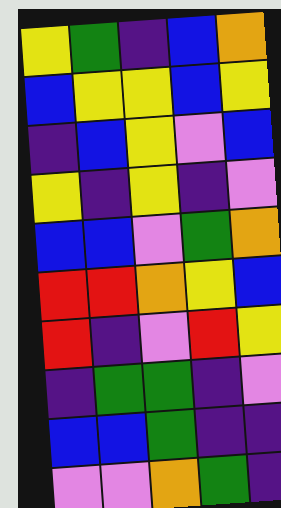[["yellow", "green", "indigo", "blue", "orange"], ["blue", "yellow", "yellow", "blue", "yellow"], ["indigo", "blue", "yellow", "violet", "blue"], ["yellow", "indigo", "yellow", "indigo", "violet"], ["blue", "blue", "violet", "green", "orange"], ["red", "red", "orange", "yellow", "blue"], ["red", "indigo", "violet", "red", "yellow"], ["indigo", "green", "green", "indigo", "violet"], ["blue", "blue", "green", "indigo", "indigo"], ["violet", "violet", "orange", "green", "indigo"]]